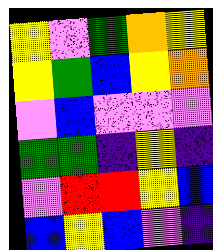[["yellow", "violet", "green", "orange", "yellow"], ["yellow", "green", "blue", "yellow", "orange"], ["violet", "blue", "violet", "violet", "violet"], ["green", "green", "indigo", "yellow", "indigo"], ["violet", "red", "red", "yellow", "blue"], ["blue", "yellow", "blue", "violet", "indigo"]]